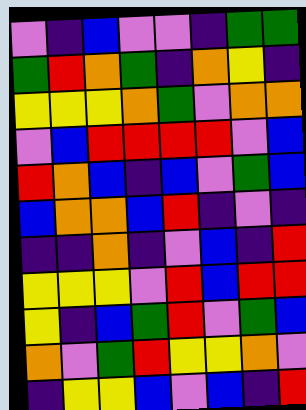[["violet", "indigo", "blue", "violet", "violet", "indigo", "green", "green"], ["green", "red", "orange", "green", "indigo", "orange", "yellow", "indigo"], ["yellow", "yellow", "yellow", "orange", "green", "violet", "orange", "orange"], ["violet", "blue", "red", "red", "red", "red", "violet", "blue"], ["red", "orange", "blue", "indigo", "blue", "violet", "green", "blue"], ["blue", "orange", "orange", "blue", "red", "indigo", "violet", "indigo"], ["indigo", "indigo", "orange", "indigo", "violet", "blue", "indigo", "red"], ["yellow", "yellow", "yellow", "violet", "red", "blue", "red", "red"], ["yellow", "indigo", "blue", "green", "red", "violet", "green", "blue"], ["orange", "violet", "green", "red", "yellow", "yellow", "orange", "violet"], ["indigo", "yellow", "yellow", "blue", "violet", "blue", "indigo", "red"]]